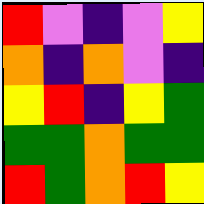[["red", "violet", "indigo", "violet", "yellow"], ["orange", "indigo", "orange", "violet", "indigo"], ["yellow", "red", "indigo", "yellow", "green"], ["green", "green", "orange", "green", "green"], ["red", "green", "orange", "red", "yellow"]]